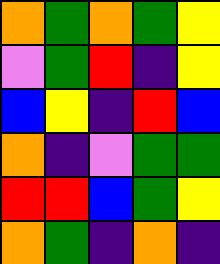[["orange", "green", "orange", "green", "yellow"], ["violet", "green", "red", "indigo", "yellow"], ["blue", "yellow", "indigo", "red", "blue"], ["orange", "indigo", "violet", "green", "green"], ["red", "red", "blue", "green", "yellow"], ["orange", "green", "indigo", "orange", "indigo"]]